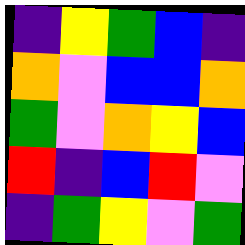[["indigo", "yellow", "green", "blue", "indigo"], ["orange", "violet", "blue", "blue", "orange"], ["green", "violet", "orange", "yellow", "blue"], ["red", "indigo", "blue", "red", "violet"], ["indigo", "green", "yellow", "violet", "green"]]